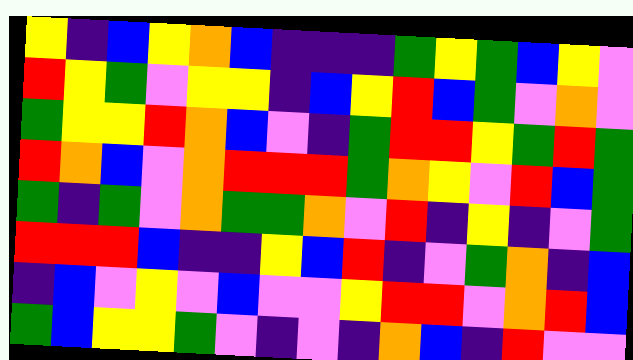[["yellow", "indigo", "blue", "yellow", "orange", "blue", "indigo", "indigo", "indigo", "green", "yellow", "green", "blue", "yellow", "violet"], ["red", "yellow", "green", "violet", "yellow", "yellow", "indigo", "blue", "yellow", "red", "blue", "green", "violet", "orange", "violet"], ["green", "yellow", "yellow", "red", "orange", "blue", "violet", "indigo", "green", "red", "red", "yellow", "green", "red", "green"], ["red", "orange", "blue", "violet", "orange", "red", "red", "red", "green", "orange", "yellow", "violet", "red", "blue", "green"], ["green", "indigo", "green", "violet", "orange", "green", "green", "orange", "violet", "red", "indigo", "yellow", "indigo", "violet", "green"], ["red", "red", "red", "blue", "indigo", "indigo", "yellow", "blue", "red", "indigo", "violet", "green", "orange", "indigo", "blue"], ["indigo", "blue", "violet", "yellow", "violet", "blue", "violet", "violet", "yellow", "red", "red", "violet", "orange", "red", "blue"], ["green", "blue", "yellow", "yellow", "green", "violet", "indigo", "violet", "indigo", "orange", "blue", "indigo", "red", "violet", "violet"]]